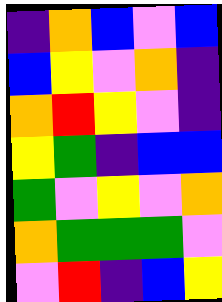[["indigo", "orange", "blue", "violet", "blue"], ["blue", "yellow", "violet", "orange", "indigo"], ["orange", "red", "yellow", "violet", "indigo"], ["yellow", "green", "indigo", "blue", "blue"], ["green", "violet", "yellow", "violet", "orange"], ["orange", "green", "green", "green", "violet"], ["violet", "red", "indigo", "blue", "yellow"]]